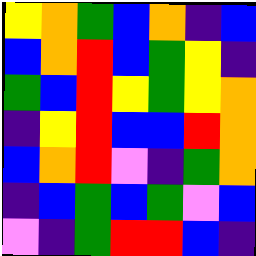[["yellow", "orange", "green", "blue", "orange", "indigo", "blue"], ["blue", "orange", "red", "blue", "green", "yellow", "indigo"], ["green", "blue", "red", "yellow", "green", "yellow", "orange"], ["indigo", "yellow", "red", "blue", "blue", "red", "orange"], ["blue", "orange", "red", "violet", "indigo", "green", "orange"], ["indigo", "blue", "green", "blue", "green", "violet", "blue"], ["violet", "indigo", "green", "red", "red", "blue", "indigo"]]